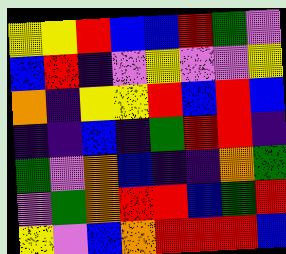[["yellow", "yellow", "red", "blue", "blue", "red", "green", "violet"], ["blue", "red", "indigo", "violet", "yellow", "violet", "violet", "yellow"], ["orange", "indigo", "yellow", "yellow", "red", "blue", "red", "blue"], ["indigo", "indigo", "blue", "indigo", "green", "red", "red", "indigo"], ["green", "violet", "orange", "blue", "indigo", "indigo", "orange", "green"], ["violet", "green", "orange", "red", "red", "blue", "green", "red"], ["yellow", "violet", "blue", "orange", "red", "red", "red", "blue"]]